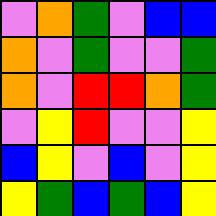[["violet", "orange", "green", "violet", "blue", "blue"], ["orange", "violet", "green", "violet", "violet", "green"], ["orange", "violet", "red", "red", "orange", "green"], ["violet", "yellow", "red", "violet", "violet", "yellow"], ["blue", "yellow", "violet", "blue", "violet", "yellow"], ["yellow", "green", "blue", "green", "blue", "yellow"]]